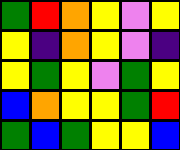[["green", "red", "orange", "yellow", "violet", "yellow"], ["yellow", "indigo", "orange", "yellow", "violet", "indigo"], ["yellow", "green", "yellow", "violet", "green", "yellow"], ["blue", "orange", "yellow", "yellow", "green", "red"], ["green", "blue", "green", "yellow", "yellow", "blue"]]